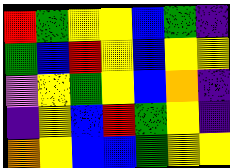[["red", "green", "yellow", "yellow", "blue", "green", "indigo"], ["green", "blue", "red", "yellow", "blue", "yellow", "yellow"], ["violet", "yellow", "green", "yellow", "blue", "orange", "indigo"], ["indigo", "yellow", "blue", "red", "green", "yellow", "indigo"], ["orange", "yellow", "blue", "blue", "green", "yellow", "yellow"]]